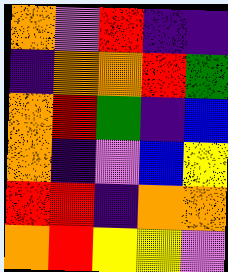[["orange", "violet", "red", "indigo", "indigo"], ["indigo", "orange", "orange", "red", "green"], ["orange", "red", "green", "indigo", "blue"], ["orange", "indigo", "violet", "blue", "yellow"], ["red", "red", "indigo", "orange", "orange"], ["orange", "red", "yellow", "yellow", "violet"]]